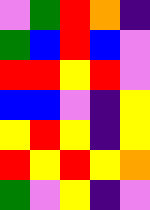[["violet", "green", "red", "orange", "indigo"], ["green", "blue", "red", "blue", "violet"], ["red", "red", "yellow", "red", "violet"], ["blue", "blue", "violet", "indigo", "yellow"], ["yellow", "red", "yellow", "indigo", "yellow"], ["red", "yellow", "red", "yellow", "orange"], ["green", "violet", "yellow", "indigo", "violet"]]